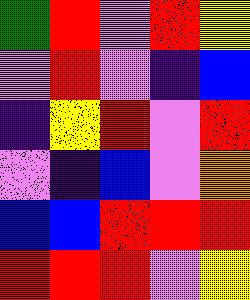[["green", "red", "violet", "red", "yellow"], ["violet", "red", "violet", "indigo", "blue"], ["indigo", "yellow", "red", "violet", "red"], ["violet", "indigo", "blue", "violet", "orange"], ["blue", "blue", "red", "red", "red"], ["red", "red", "red", "violet", "yellow"]]